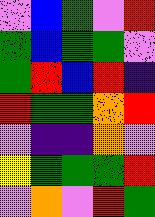[["violet", "blue", "green", "violet", "red"], ["green", "blue", "green", "green", "violet"], ["green", "red", "blue", "red", "indigo"], ["red", "green", "green", "orange", "red"], ["violet", "indigo", "indigo", "orange", "violet"], ["yellow", "green", "green", "green", "red"], ["violet", "orange", "violet", "red", "green"]]